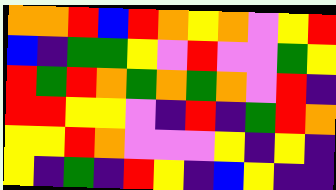[["orange", "orange", "red", "blue", "red", "orange", "yellow", "orange", "violet", "yellow", "red"], ["blue", "indigo", "green", "green", "yellow", "violet", "red", "violet", "violet", "green", "yellow"], ["red", "green", "red", "orange", "green", "orange", "green", "orange", "violet", "red", "indigo"], ["red", "red", "yellow", "yellow", "violet", "indigo", "red", "indigo", "green", "red", "orange"], ["yellow", "yellow", "red", "orange", "violet", "violet", "violet", "yellow", "indigo", "yellow", "indigo"], ["yellow", "indigo", "green", "indigo", "red", "yellow", "indigo", "blue", "yellow", "indigo", "indigo"]]